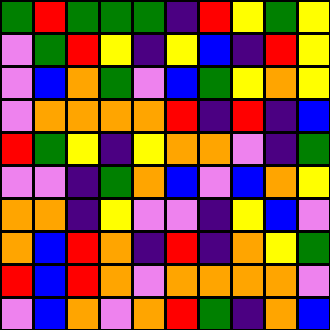[["green", "red", "green", "green", "green", "indigo", "red", "yellow", "green", "yellow"], ["violet", "green", "red", "yellow", "indigo", "yellow", "blue", "indigo", "red", "yellow"], ["violet", "blue", "orange", "green", "violet", "blue", "green", "yellow", "orange", "yellow"], ["violet", "orange", "orange", "orange", "orange", "red", "indigo", "red", "indigo", "blue"], ["red", "green", "yellow", "indigo", "yellow", "orange", "orange", "violet", "indigo", "green"], ["violet", "violet", "indigo", "green", "orange", "blue", "violet", "blue", "orange", "yellow"], ["orange", "orange", "indigo", "yellow", "violet", "violet", "indigo", "yellow", "blue", "violet"], ["orange", "blue", "red", "orange", "indigo", "red", "indigo", "orange", "yellow", "green"], ["red", "blue", "red", "orange", "violet", "orange", "orange", "orange", "orange", "violet"], ["violet", "blue", "orange", "violet", "orange", "red", "green", "indigo", "orange", "blue"]]